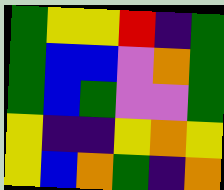[["green", "yellow", "yellow", "red", "indigo", "green"], ["green", "blue", "blue", "violet", "orange", "green"], ["green", "blue", "green", "violet", "violet", "green"], ["yellow", "indigo", "indigo", "yellow", "orange", "yellow"], ["yellow", "blue", "orange", "green", "indigo", "orange"]]